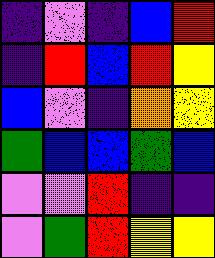[["indigo", "violet", "indigo", "blue", "red"], ["indigo", "red", "blue", "red", "yellow"], ["blue", "violet", "indigo", "orange", "yellow"], ["green", "blue", "blue", "green", "blue"], ["violet", "violet", "red", "indigo", "indigo"], ["violet", "green", "red", "yellow", "yellow"]]